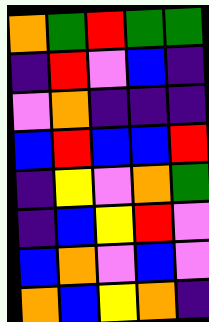[["orange", "green", "red", "green", "green"], ["indigo", "red", "violet", "blue", "indigo"], ["violet", "orange", "indigo", "indigo", "indigo"], ["blue", "red", "blue", "blue", "red"], ["indigo", "yellow", "violet", "orange", "green"], ["indigo", "blue", "yellow", "red", "violet"], ["blue", "orange", "violet", "blue", "violet"], ["orange", "blue", "yellow", "orange", "indigo"]]